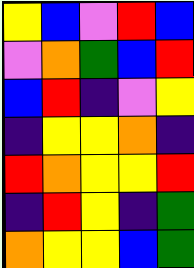[["yellow", "blue", "violet", "red", "blue"], ["violet", "orange", "green", "blue", "red"], ["blue", "red", "indigo", "violet", "yellow"], ["indigo", "yellow", "yellow", "orange", "indigo"], ["red", "orange", "yellow", "yellow", "red"], ["indigo", "red", "yellow", "indigo", "green"], ["orange", "yellow", "yellow", "blue", "green"]]